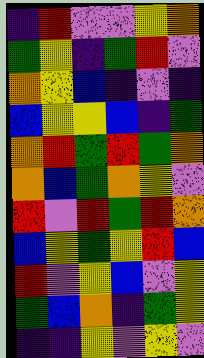[["indigo", "red", "violet", "violet", "yellow", "orange"], ["green", "yellow", "indigo", "green", "red", "violet"], ["orange", "yellow", "blue", "indigo", "violet", "indigo"], ["blue", "yellow", "yellow", "blue", "indigo", "green"], ["orange", "red", "green", "red", "green", "orange"], ["orange", "blue", "green", "orange", "yellow", "violet"], ["red", "violet", "red", "green", "red", "orange"], ["blue", "yellow", "green", "yellow", "red", "blue"], ["red", "violet", "yellow", "blue", "violet", "yellow"], ["green", "blue", "orange", "indigo", "green", "yellow"], ["indigo", "indigo", "yellow", "violet", "yellow", "violet"]]